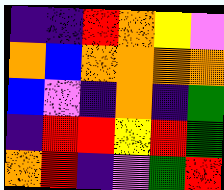[["indigo", "indigo", "red", "orange", "yellow", "violet"], ["orange", "blue", "orange", "orange", "orange", "orange"], ["blue", "violet", "indigo", "orange", "indigo", "green"], ["indigo", "red", "red", "yellow", "red", "green"], ["orange", "red", "indigo", "violet", "green", "red"]]